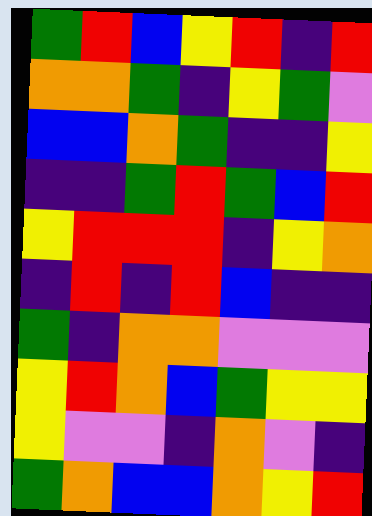[["green", "red", "blue", "yellow", "red", "indigo", "red"], ["orange", "orange", "green", "indigo", "yellow", "green", "violet"], ["blue", "blue", "orange", "green", "indigo", "indigo", "yellow"], ["indigo", "indigo", "green", "red", "green", "blue", "red"], ["yellow", "red", "red", "red", "indigo", "yellow", "orange"], ["indigo", "red", "indigo", "red", "blue", "indigo", "indigo"], ["green", "indigo", "orange", "orange", "violet", "violet", "violet"], ["yellow", "red", "orange", "blue", "green", "yellow", "yellow"], ["yellow", "violet", "violet", "indigo", "orange", "violet", "indigo"], ["green", "orange", "blue", "blue", "orange", "yellow", "red"]]